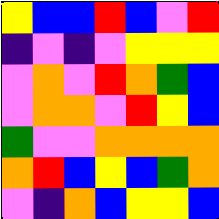[["yellow", "blue", "blue", "red", "blue", "violet", "red"], ["indigo", "violet", "indigo", "violet", "yellow", "yellow", "yellow"], ["violet", "orange", "violet", "red", "orange", "green", "blue"], ["violet", "orange", "orange", "violet", "red", "yellow", "blue"], ["green", "violet", "violet", "orange", "orange", "orange", "orange"], ["orange", "red", "blue", "yellow", "blue", "green", "orange"], ["violet", "indigo", "orange", "blue", "yellow", "yellow", "blue"]]